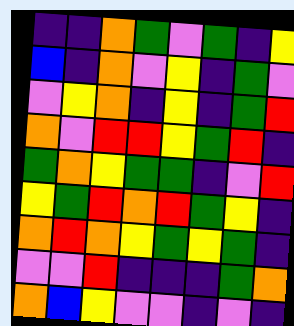[["indigo", "indigo", "orange", "green", "violet", "green", "indigo", "yellow"], ["blue", "indigo", "orange", "violet", "yellow", "indigo", "green", "violet"], ["violet", "yellow", "orange", "indigo", "yellow", "indigo", "green", "red"], ["orange", "violet", "red", "red", "yellow", "green", "red", "indigo"], ["green", "orange", "yellow", "green", "green", "indigo", "violet", "red"], ["yellow", "green", "red", "orange", "red", "green", "yellow", "indigo"], ["orange", "red", "orange", "yellow", "green", "yellow", "green", "indigo"], ["violet", "violet", "red", "indigo", "indigo", "indigo", "green", "orange"], ["orange", "blue", "yellow", "violet", "violet", "indigo", "violet", "indigo"]]